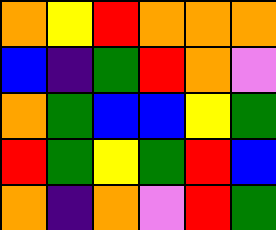[["orange", "yellow", "red", "orange", "orange", "orange"], ["blue", "indigo", "green", "red", "orange", "violet"], ["orange", "green", "blue", "blue", "yellow", "green"], ["red", "green", "yellow", "green", "red", "blue"], ["orange", "indigo", "orange", "violet", "red", "green"]]